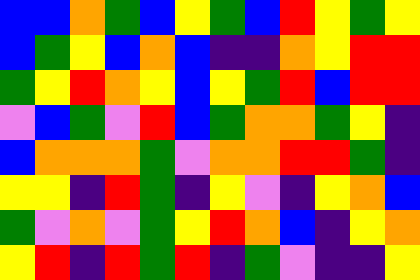[["blue", "blue", "orange", "green", "blue", "yellow", "green", "blue", "red", "yellow", "green", "yellow"], ["blue", "green", "yellow", "blue", "orange", "blue", "indigo", "indigo", "orange", "yellow", "red", "red"], ["green", "yellow", "red", "orange", "yellow", "blue", "yellow", "green", "red", "blue", "red", "red"], ["violet", "blue", "green", "violet", "red", "blue", "green", "orange", "orange", "green", "yellow", "indigo"], ["blue", "orange", "orange", "orange", "green", "violet", "orange", "orange", "red", "red", "green", "indigo"], ["yellow", "yellow", "indigo", "red", "green", "indigo", "yellow", "violet", "indigo", "yellow", "orange", "blue"], ["green", "violet", "orange", "violet", "green", "yellow", "red", "orange", "blue", "indigo", "yellow", "orange"], ["yellow", "red", "indigo", "red", "green", "red", "indigo", "green", "violet", "indigo", "indigo", "yellow"]]